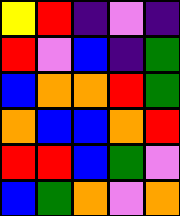[["yellow", "red", "indigo", "violet", "indigo"], ["red", "violet", "blue", "indigo", "green"], ["blue", "orange", "orange", "red", "green"], ["orange", "blue", "blue", "orange", "red"], ["red", "red", "blue", "green", "violet"], ["blue", "green", "orange", "violet", "orange"]]